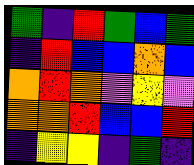[["green", "indigo", "red", "green", "blue", "green"], ["indigo", "red", "blue", "blue", "orange", "blue"], ["orange", "red", "orange", "violet", "yellow", "violet"], ["orange", "orange", "red", "blue", "blue", "red"], ["indigo", "yellow", "yellow", "indigo", "green", "indigo"]]